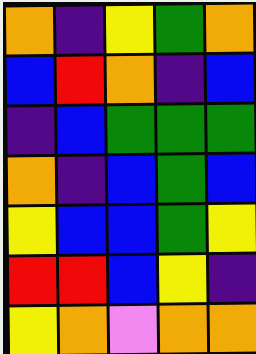[["orange", "indigo", "yellow", "green", "orange"], ["blue", "red", "orange", "indigo", "blue"], ["indigo", "blue", "green", "green", "green"], ["orange", "indigo", "blue", "green", "blue"], ["yellow", "blue", "blue", "green", "yellow"], ["red", "red", "blue", "yellow", "indigo"], ["yellow", "orange", "violet", "orange", "orange"]]